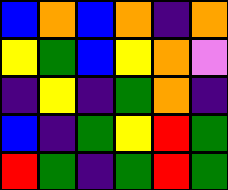[["blue", "orange", "blue", "orange", "indigo", "orange"], ["yellow", "green", "blue", "yellow", "orange", "violet"], ["indigo", "yellow", "indigo", "green", "orange", "indigo"], ["blue", "indigo", "green", "yellow", "red", "green"], ["red", "green", "indigo", "green", "red", "green"]]